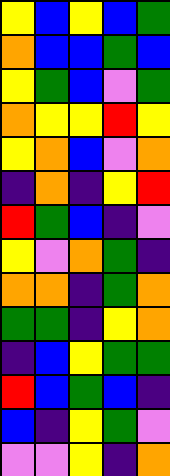[["yellow", "blue", "yellow", "blue", "green"], ["orange", "blue", "blue", "green", "blue"], ["yellow", "green", "blue", "violet", "green"], ["orange", "yellow", "yellow", "red", "yellow"], ["yellow", "orange", "blue", "violet", "orange"], ["indigo", "orange", "indigo", "yellow", "red"], ["red", "green", "blue", "indigo", "violet"], ["yellow", "violet", "orange", "green", "indigo"], ["orange", "orange", "indigo", "green", "orange"], ["green", "green", "indigo", "yellow", "orange"], ["indigo", "blue", "yellow", "green", "green"], ["red", "blue", "green", "blue", "indigo"], ["blue", "indigo", "yellow", "green", "violet"], ["violet", "violet", "yellow", "indigo", "orange"]]